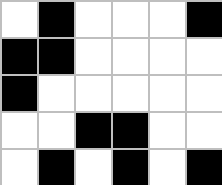[["white", "black", "white", "white", "white", "black"], ["black", "black", "white", "white", "white", "white"], ["black", "white", "white", "white", "white", "white"], ["white", "white", "black", "black", "white", "white"], ["white", "black", "white", "black", "white", "black"]]